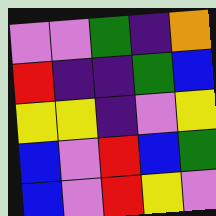[["violet", "violet", "green", "indigo", "orange"], ["red", "indigo", "indigo", "green", "blue"], ["yellow", "yellow", "indigo", "violet", "yellow"], ["blue", "violet", "red", "blue", "green"], ["blue", "violet", "red", "yellow", "violet"]]